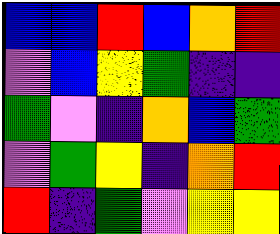[["blue", "blue", "red", "blue", "orange", "red"], ["violet", "blue", "yellow", "green", "indigo", "indigo"], ["green", "violet", "indigo", "orange", "blue", "green"], ["violet", "green", "yellow", "indigo", "orange", "red"], ["red", "indigo", "green", "violet", "yellow", "yellow"]]